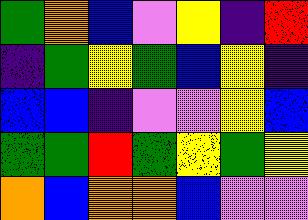[["green", "orange", "blue", "violet", "yellow", "indigo", "red"], ["indigo", "green", "yellow", "green", "blue", "yellow", "indigo"], ["blue", "blue", "indigo", "violet", "violet", "yellow", "blue"], ["green", "green", "red", "green", "yellow", "green", "yellow"], ["orange", "blue", "orange", "orange", "blue", "violet", "violet"]]